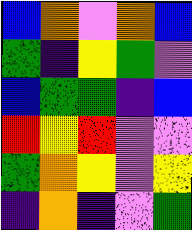[["blue", "orange", "violet", "orange", "blue"], ["green", "indigo", "yellow", "green", "violet"], ["blue", "green", "green", "indigo", "blue"], ["red", "yellow", "red", "violet", "violet"], ["green", "orange", "yellow", "violet", "yellow"], ["indigo", "orange", "indigo", "violet", "green"]]